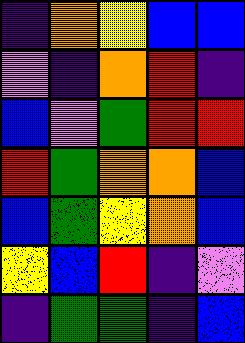[["indigo", "orange", "yellow", "blue", "blue"], ["violet", "indigo", "orange", "red", "indigo"], ["blue", "violet", "green", "red", "red"], ["red", "green", "orange", "orange", "blue"], ["blue", "green", "yellow", "orange", "blue"], ["yellow", "blue", "red", "indigo", "violet"], ["indigo", "green", "green", "indigo", "blue"]]